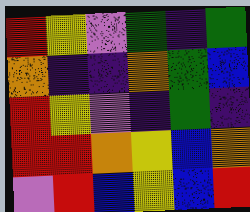[["red", "yellow", "violet", "green", "indigo", "green"], ["orange", "indigo", "indigo", "orange", "green", "blue"], ["red", "yellow", "violet", "indigo", "green", "indigo"], ["red", "red", "orange", "yellow", "blue", "orange"], ["violet", "red", "blue", "yellow", "blue", "red"]]